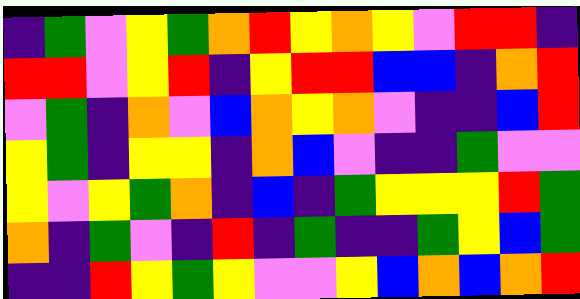[["indigo", "green", "violet", "yellow", "green", "orange", "red", "yellow", "orange", "yellow", "violet", "red", "red", "indigo"], ["red", "red", "violet", "yellow", "red", "indigo", "yellow", "red", "red", "blue", "blue", "indigo", "orange", "red"], ["violet", "green", "indigo", "orange", "violet", "blue", "orange", "yellow", "orange", "violet", "indigo", "indigo", "blue", "red"], ["yellow", "green", "indigo", "yellow", "yellow", "indigo", "orange", "blue", "violet", "indigo", "indigo", "green", "violet", "violet"], ["yellow", "violet", "yellow", "green", "orange", "indigo", "blue", "indigo", "green", "yellow", "yellow", "yellow", "red", "green"], ["orange", "indigo", "green", "violet", "indigo", "red", "indigo", "green", "indigo", "indigo", "green", "yellow", "blue", "green"], ["indigo", "indigo", "red", "yellow", "green", "yellow", "violet", "violet", "yellow", "blue", "orange", "blue", "orange", "red"]]